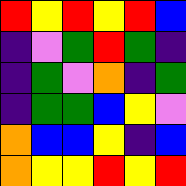[["red", "yellow", "red", "yellow", "red", "blue"], ["indigo", "violet", "green", "red", "green", "indigo"], ["indigo", "green", "violet", "orange", "indigo", "green"], ["indigo", "green", "green", "blue", "yellow", "violet"], ["orange", "blue", "blue", "yellow", "indigo", "blue"], ["orange", "yellow", "yellow", "red", "yellow", "red"]]